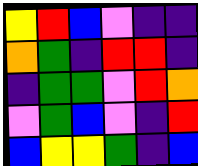[["yellow", "red", "blue", "violet", "indigo", "indigo"], ["orange", "green", "indigo", "red", "red", "indigo"], ["indigo", "green", "green", "violet", "red", "orange"], ["violet", "green", "blue", "violet", "indigo", "red"], ["blue", "yellow", "yellow", "green", "indigo", "blue"]]